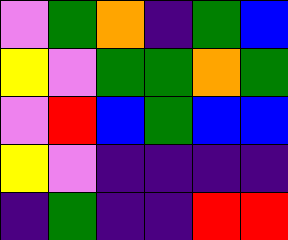[["violet", "green", "orange", "indigo", "green", "blue"], ["yellow", "violet", "green", "green", "orange", "green"], ["violet", "red", "blue", "green", "blue", "blue"], ["yellow", "violet", "indigo", "indigo", "indigo", "indigo"], ["indigo", "green", "indigo", "indigo", "red", "red"]]